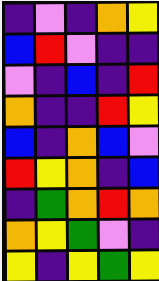[["indigo", "violet", "indigo", "orange", "yellow"], ["blue", "red", "violet", "indigo", "indigo"], ["violet", "indigo", "blue", "indigo", "red"], ["orange", "indigo", "indigo", "red", "yellow"], ["blue", "indigo", "orange", "blue", "violet"], ["red", "yellow", "orange", "indigo", "blue"], ["indigo", "green", "orange", "red", "orange"], ["orange", "yellow", "green", "violet", "indigo"], ["yellow", "indigo", "yellow", "green", "yellow"]]